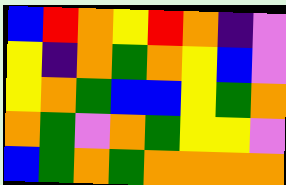[["blue", "red", "orange", "yellow", "red", "orange", "indigo", "violet"], ["yellow", "indigo", "orange", "green", "orange", "yellow", "blue", "violet"], ["yellow", "orange", "green", "blue", "blue", "yellow", "green", "orange"], ["orange", "green", "violet", "orange", "green", "yellow", "yellow", "violet"], ["blue", "green", "orange", "green", "orange", "orange", "orange", "orange"]]